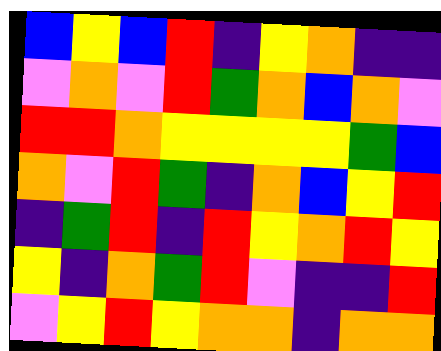[["blue", "yellow", "blue", "red", "indigo", "yellow", "orange", "indigo", "indigo"], ["violet", "orange", "violet", "red", "green", "orange", "blue", "orange", "violet"], ["red", "red", "orange", "yellow", "yellow", "yellow", "yellow", "green", "blue"], ["orange", "violet", "red", "green", "indigo", "orange", "blue", "yellow", "red"], ["indigo", "green", "red", "indigo", "red", "yellow", "orange", "red", "yellow"], ["yellow", "indigo", "orange", "green", "red", "violet", "indigo", "indigo", "red"], ["violet", "yellow", "red", "yellow", "orange", "orange", "indigo", "orange", "orange"]]